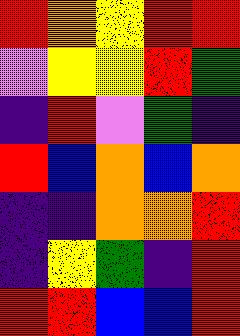[["red", "orange", "yellow", "red", "red"], ["violet", "yellow", "yellow", "red", "green"], ["indigo", "red", "violet", "green", "indigo"], ["red", "blue", "orange", "blue", "orange"], ["indigo", "indigo", "orange", "orange", "red"], ["indigo", "yellow", "green", "indigo", "red"], ["red", "red", "blue", "blue", "red"]]